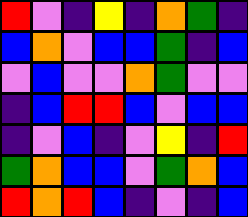[["red", "violet", "indigo", "yellow", "indigo", "orange", "green", "indigo"], ["blue", "orange", "violet", "blue", "blue", "green", "indigo", "blue"], ["violet", "blue", "violet", "violet", "orange", "green", "violet", "violet"], ["indigo", "blue", "red", "red", "blue", "violet", "blue", "blue"], ["indigo", "violet", "blue", "indigo", "violet", "yellow", "indigo", "red"], ["green", "orange", "blue", "blue", "violet", "green", "orange", "blue"], ["red", "orange", "red", "blue", "indigo", "violet", "indigo", "blue"]]